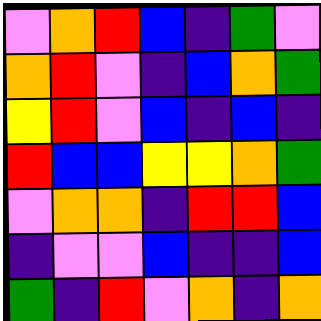[["violet", "orange", "red", "blue", "indigo", "green", "violet"], ["orange", "red", "violet", "indigo", "blue", "orange", "green"], ["yellow", "red", "violet", "blue", "indigo", "blue", "indigo"], ["red", "blue", "blue", "yellow", "yellow", "orange", "green"], ["violet", "orange", "orange", "indigo", "red", "red", "blue"], ["indigo", "violet", "violet", "blue", "indigo", "indigo", "blue"], ["green", "indigo", "red", "violet", "orange", "indigo", "orange"]]